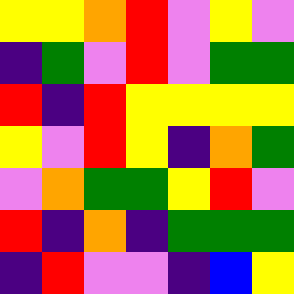[["yellow", "yellow", "orange", "red", "violet", "yellow", "violet"], ["indigo", "green", "violet", "red", "violet", "green", "green"], ["red", "indigo", "red", "yellow", "yellow", "yellow", "yellow"], ["yellow", "violet", "red", "yellow", "indigo", "orange", "green"], ["violet", "orange", "green", "green", "yellow", "red", "violet"], ["red", "indigo", "orange", "indigo", "green", "green", "green"], ["indigo", "red", "violet", "violet", "indigo", "blue", "yellow"]]